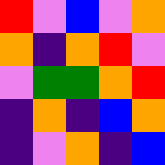[["red", "violet", "blue", "violet", "orange"], ["orange", "indigo", "orange", "red", "violet"], ["violet", "green", "green", "orange", "red"], ["indigo", "orange", "indigo", "blue", "orange"], ["indigo", "violet", "orange", "indigo", "blue"]]